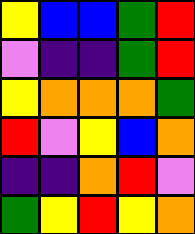[["yellow", "blue", "blue", "green", "red"], ["violet", "indigo", "indigo", "green", "red"], ["yellow", "orange", "orange", "orange", "green"], ["red", "violet", "yellow", "blue", "orange"], ["indigo", "indigo", "orange", "red", "violet"], ["green", "yellow", "red", "yellow", "orange"]]